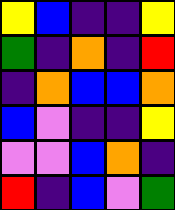[["yellow", "blue", "indigo", "indigo", "yellow"], ["green", "indigo", "orange", "indigo", "red"], ["indigo", "orange", "blue", "blue", "orange"], ["blue", "violet", "indigo", "indigo", "yellow"], ["violet", "violet", "blue", "orange", "indigo"], ["red", "indigo", "blue", "violet", "green"]]